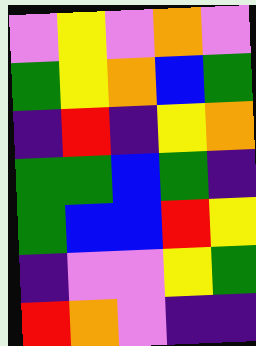[["violet", "yellow", "violet", "orange", "violet"], ["green", "yellow", "orange", "blue", "green"], ["indigo", "red", "indigo", "yellow", "orange"], ["green", "green", "blue", "green", "indigo"], ["green", "blue", "blue", "red", "yellow"], ["indigo", "violet", "violet", "yellow", "green"], ["red", "orange", "violet", "indigo", "indigo"]]